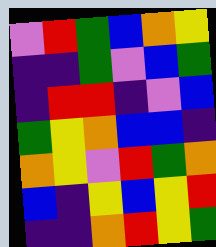[["violet", "red", "green", "blue", "orange", "yellow"], ["indigo", "indigo", "green", "violet", "blue", "green"], ["indigo", "red", "red", "indigo", "violet", "blue"], ["green", "yellow", "orange", "blue", "blue", "indigo"], ["orange", "yellow", "violet", "red", "green", "orange"], ["blue", "indigo", "yellow", "blue", "yellow", "red"], ["indigo", "indigo", "orange", "red", "yellow", "green"]]